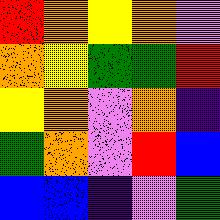[["red", "orange", "yellow", "orange", "violet"], ["orange", "yellow", "green", "green", "red"], ["yellow", "orange", "violet", "orange", "indigo"], ["green", "orange", "violet", "red", "blue"], ["blue", "blue", "indigo", "violet", "green"]]